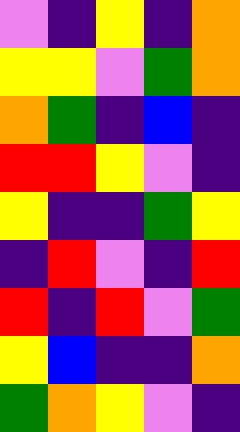[["violet", "indigo", "yellow", "indigo", "orange"], ["yellow", "yellow", "violet", "green", "orange"], ["orange", "green", "indigo", "blue", "indigo"], ["red", "red", "yellow", "violet", "indigo"], ["yellow", "indigo", "indigo", "green", "yellow"], ["indigo", "red", "violet", "indigo", "red"], ["red", "indigo", "red", "violet", "green"], ["yellow", "blue", "indigo", "indigo", "orange"], ["green", "orange", "yellow", "violet", "indigo"]]